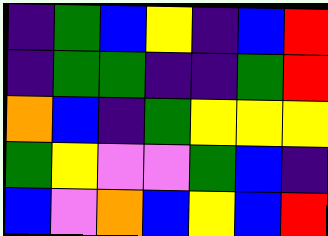[["indigo", "green", "blue", "yellow", "indigo", "blue", "red"], ["indigo", "green", "green", "indigo", "indigo", "green", "red"], ["orange", "blue", "indigo", "green", "yellow", "yellow", "yellow"], ["green", "yellow", "violet", "violet", "green", "blue", "indigo"], ["blue", "violet", "orange", "blue", "yellow", "blue", "red"]]